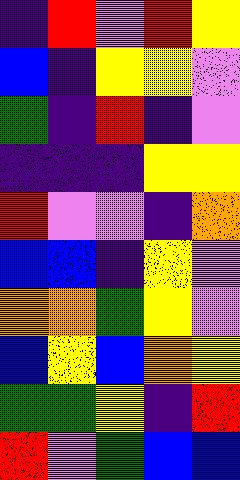[["indigo", "red", "violet", "red", "yellow"], ["blue", "indigo", "yellow", "yellow", "violet"], ["green", "indigo", "red", "indigo", "violet"], ["indigo", "indigo", "indigo", "yellow", "yellow"], ["red", "violet", "violet", "indigo", "orange"], ["blue", "blue", "indigo", "yellow", "violet"], ["orange", "orange", "green", "yellow", "violet"], ["blue", "yellow", "blue", "orange", "yellow"], ["green", "green", "yellow", "indigo", "red"], ["red", "violet", "green", "blue", "blue"]]